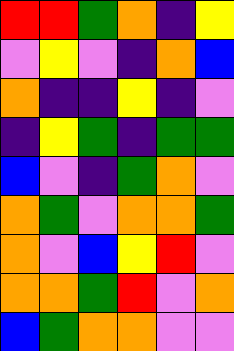[["red", "red", "green", "orange", "indigo", "yellow"], ["violet", "yellow", "violet", "indigo", "orange", "blue"], ["orange", "indigo", "indigo", "yellow", "indigo", "violet"], ["indigo", "yellow", "green", "indigo", "green", "green"], ["blue", "violet", "indigo", "green", "orange", "violet"], ["orange", "green", "violet", "orange", "orange", "green"], ["orange", "violet", "blue", "yellow", "red", "violet"], ["orange", "orange", "green", "red", "violet", "orange"], ["blue", "green", "orange", "orange", "violet", "violet"]]